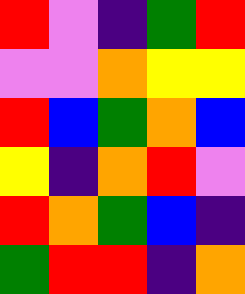[["red", "violet", "indigo", "green", "red"], ["violet", "violet", "orange", "yellow", "yellow"], ["red", "blue", "green", "orange", "blue"], ["yellow", "indigo", "orange", "red", "violet"], ["red", "orange", "green", "blue", "indigo"], ["green", "red", "red", "indigo", "orange"]]